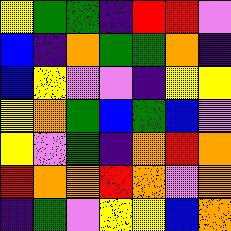[["yellow", "green", "green", "indigo", "red", "red", "violet"], ["blue", "indigo", "orange", "green", "green", "orange", "indigo"], ["blue", "yellow", "violet", "violet", "indigo", "yellow", "yellow"], ["yellow", "orange", "green", "blue", "green", "blue", "violet"], ["yellow", "violet", "green", "indigo", "orange", "red", "orange"], ["red", "orange", "orange", "red", "orange", "violet", "orange"], ["indigo", "green", "violet", "yellow", "yellow", "blue", "orange"]]